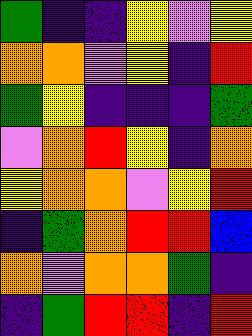[["green", "indigo", "indigo", "yellow", "violet", "yellow"], ["orange", "orange", "violet", "yellow", "indigo", "red"], ["green", "yellow", "indigo", "indigo", "indigo", "green"], ["violet", "orange", "red", "yellow", "indigo", "orange"], ["yellow", "orange", "orange", "violet", "yellow", "red"], ["indigo", "green", "orange", "red", "red", "blue"], ["orange", "violet", "orange", "orange", "green", "indigo"], ["indigo", "green", "red", "red", "indigo", "red"]]